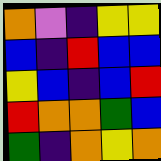[["orange", "violet", "indigo", "yellow", "yellow"], ["blue", "indigo", "red", "blue", "blue"], ["yellow", "blue", "indigo", "blue", "red"], ["red", "orange", "orange", "green", "blue"], ["green", "indigo", "orange", "yellow", "orange"]]